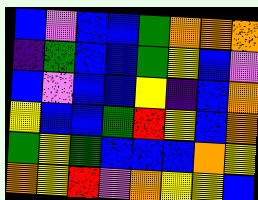[["blue", "violet", "blue", "blue", "green", "orange", "orange", "orange"], ["indigo", "green", "blue", "blue", "green", "yellow", "blue", "violet"], ["blue", "violet", "blue", "blue", "yellow", "indigo", "blue", "orange"], ["yellow", "blue", "blue", "green", "red", "yellow", "blue", "orange"], ["green", "yellow", "green", "blue", "blue", "blue", "orange", "yellow"], ["orange", "yellow", "red", "violet", "orange", "yellow", "yellow", "blue"]]